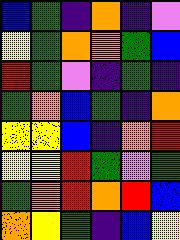[["blue", "green", "indigo", "orange", "indigo", "violet"], ["yellow", "green", "orange", "orange", "green", "blue"], ["red", "green", "violet", "indigo", "green", "indigo"], ["green", "orange", "blue", "green", "indigo", "orange"], ["yellow", "yellow", "blue", "indigo", "orange", "red"], ["yellow", "yellow", "red", "green", "violet", "green"], ["green", "orange", "red", "orange", "red", "blue"], ["orange", "yellow", "green", "indigo", "blue", "yellow"]]